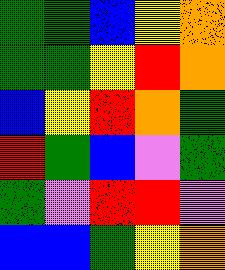[["green", "green", "blue", "yellow", "orange"], ["green", "green", "yellow", "red", "orange"], ["blue", "yellow", "red", "orange", "green"], ["red", "green", "blue", "violet", "green"], ["green", "violet", "red", "red", "violet"], ["blue", "blue", "green", "yellow", "orange"]]